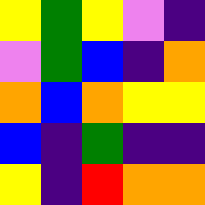[["yellow", "green", "yellow", "violet", "indigo"], ["violet", "green", "blue", "indigo", "orange"], ["orange", "blue", "orange", "yellow", "yellow"], ["blue", "indigo", "green", "indigo", "indigo"], ["yellow", "indigo", "red", "orange", "orange"]]